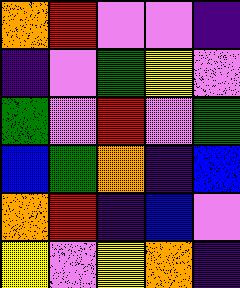[["orange", "red", "violet", "violet", "indigo"], ["indigo", "violet", "green", "yellow", "violet"], ["green", "violet", "red", "violet", "green"], ["blue", "green", "orange", "indigo", "blue"], ["orange", "red", "indigo", "blue", "violet"], ["yellow", "violet", "yellow", "orange", "indigo"]]